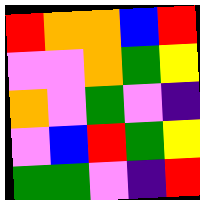[["red", "orange", "orange", "blue", "red"], ["violet", "violet", "orange", "green", "yellow"], ["orange", "violet", "green", "violet", "indigo"], ["violet", "blue", "red", "green", "yellow"], ["green", "green", "violet", "indigo", "red"]]